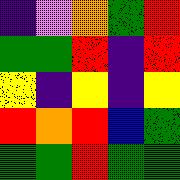[["indigo", "violet", "orange", "green", "red"], ["green", "green", "red", "indigo", "red"], ["yellow", "indigo", "yellow", "indigo", "yellow"], ["red", "orange", "red", "blue", "green"], ["green", "green", "red", "green", "green"]]